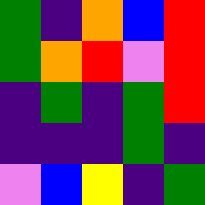[["green", "indigo", "orange", "blue", "red"], ["green", "orange", "red", "violet", "red"], ["indigo", "green", "indigo", "green", "red"], ["indigo", "indigo", "indigo", "green", "indigo"], ["violet", "blue", "yellow", "indigo", "green"]]